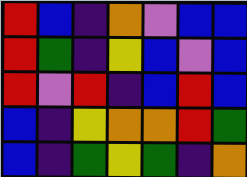[["red", "blue", "indigo", "orange", "violet", "blue", "blue"], ["red", "green", "indigo", "yellow", "blue", "violet", "blue"], ["red", "violet", "red", "indigo", "blue", "red", "blue"], ["blue", "indigo", "yellow", "orange", "orange", "red", "green"], ["blue", "indigo", "green", "yellow", "green", "indigo", "orange"]]